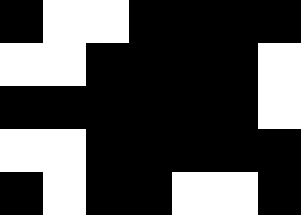[["black", "white", "white", "black", "black", "black", "black"], ["white", "white", "black", "black", "black", "black", "white"], ["black", "black", "black", "black", "black", "black", "white"], ["white", "white", "black", "black", "black", "black", "black"], ["black", "white", "black", "black", "white", "white", "black"]]